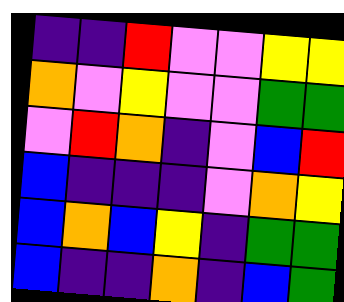[["indigo", "indigo", "red", "violet", "violet", "yellow", "yellow"], ["orange", "violet", "yellow", "violet", "violet", "green", "green"], ["violet", "red", "orange", "indigo", "violet", "blue", "red"], ["blue", "indigo", "indigo", "indigo", "violet", "orange", "yellow"], ["blue", "orange", "blue", "yellow", "indigo", "green", "green"], ["blue", "indigo", "indigo", "orange", "indigo", "blue", "green"]]